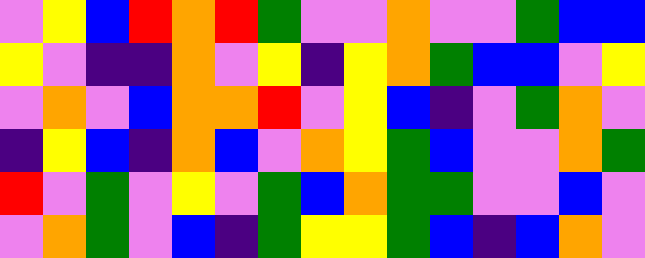[["violet", "yellow", "blue", "red", "orange", "red", "green", "violet", "violet", "orange", "violet", "violet", "green", "blue", "blue"], ["yellow", "violet", "indigo", "indigo", "orange", "violet", "yellow", "indigo", "yellow", "orange", "green", "blue", "blue", "violet", "yellow"], ["violet", "orange", "violet", "blue", "orange", "orange", "red", "violet", "yellow", "blue", "indigo", "violet", "green", "orange", "violet"], ["indigo", "yellow", "blue", "indigo", "orange", "blue", "violet", "orange", "yellow", "green", "blue", "violet", "violet", "orange", "green"], ["red", "violet", "green", "violet", "yellow", "violet", "green", "blue", "orange", "green", "green", "violet", "violet", "blue", "violet"], ["violet", "orange", "green", "violet", "blue", "indigo", "green", "yellow", "yellow", "green", "blue", "indigo", "blue", "orange", "violet"]]